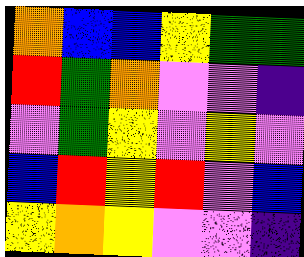[["orange", "blue", "blue", "yellow", "green", "green"], ["red", "green", "orange", "violet", "violet", "indigo"], ["violet", "green", "yellow", "violet", "yellow", "violet"], ["blue", "red", "yellow", "red", "violet", "blue"], ["yellow", "orange", "yellow", "violet", "violet", "indigo"]]